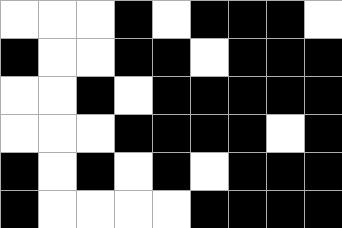[["white", "white", "white", "black", "white", "black", "black", "black", "white"], ["black", "white", "white", "black", "black", "white", "black", "black", "black"], ["white", "white", "black", "white", "black", "black", "black", "black", "black"], ["white", "white", "white", "black", "black", "black", "black", "white", "black"], ["black", "white", "black", "white", "black", "white", "black", "black", "black"], ["black", "white", "white", "white", "white", "black", "black", "black", "black"]]